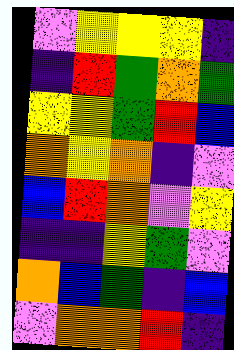[["violet", "yellow", "yellow", "yellow", "indigo"], ["indigo", "red", "green", "orange", "green"], ["yellow", "yellow", "green", "red", "blue"], ["orange", "yellow", "orange", "indigo", "violet"], ["blue", "red", "orange", "violet", "yellow"], ["indigo", "indigo", "yellow", "green", "violet"], ["orange", "blue", "green", "indigo", "blue"], ["violet", "orange", "orange", "red", "indigo"]]